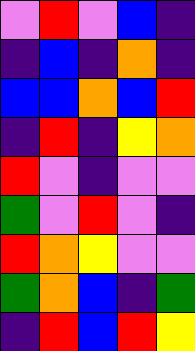[["violet", "red", "violet", "blue", "indigo"], ["indigo", "blue", "indigo", "orange", "indigo"], ["blue", "blue", "orange", "blue", "red"], ["indigo", "red", "indigo", "yellow", "orange"], ["red", "violet", "indigo", "violet", "violet"], ["green", "violet", "red", "violet", "indigo"], ["red", "orange", "yellow", "violet", "violet"], ["green", "orange", "blue", "indigo", "green"], ["indigo", "red", "blue", "red", "yellow"]]